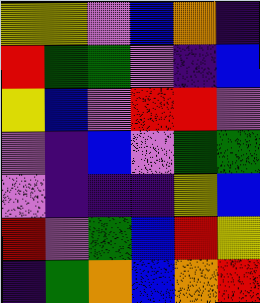[["yellow", "yellow", "violet", "blue", "orange", "indigo"], ["red", "green", "green", "violet", "indigo", "blue"], ["yellow", "blue", "violet", "red", "red", "violet"], ["violet", "indigo", "blue", "violet", "green", "green"], ["violet", "indigo", "indigo", "indigo", "yellow", "blue"], ["red", "violet", "green", "blue", "red", "yellow"], ["indigo", "green", "orange", "blue", "orange", "red"]]